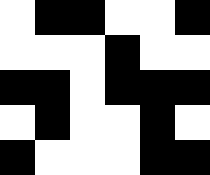[["white", "black", "black", "white", "white", "black"], ["white", "white", "white", "black", "white", "white"], ["black", "black", "white", "black", "black", "black"], ["white", "black", "white", "white", "black", "white"], ["black", "white", "white", "white", "black", "black"]]